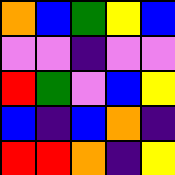[["orange", "blue", "green", "yellow", "blue"], ["violet", "violet", "indigo", "violet", "violet"], ["red", "green", "violet", "blue", "yellow"], ["blue", "indigo", "blue", "orange", "indigo"], ["red", "red", "orange", "indigo", "yellow"]]